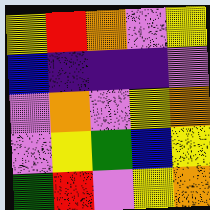[["yellow", "red", "orange", "violet", "yellow"], ["blue", "indigo", "indigo", "indigo", "violet"], ["violet", "orange", "violet", "yellow", "orange"], ["violet", "yellow", "green", "blue", "yellow"], ["green", "red", "violet", "yellow", "orange"]]